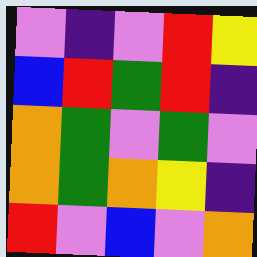[["violet", "indigo", "violet", "red", "yellow"], ["blue", "red", "green", "red", "indigo"], ["orange", "green", "violet", "green", "violet"], ["orange", "green", "orange", "yellow", "indigo"], ["red", "violet", "blue", "violet", "orange"]]